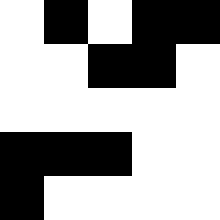[["white", "black", "white", "black", "black"], ["white", "white", "black", "black", "white"], ["white", "white", "white", "white", "white"], ["black", "black", "black", "white", "white"], ["black", "white", "white", "white", "white"]]